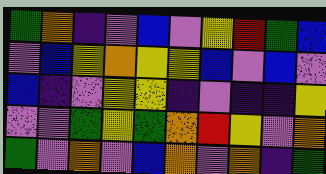[["green", "orange", "indigo", "violet", "blue", "violet", "yellow", "red", "green", "blue"], ["violet", "blue", "yellow", "orange", "yellow", "yellow", "blue", "violet", "blue", "violet"], ["blue", "indigo", "violet", "yellow", "yellow", "indigo", "violet", "indigo", "indigo", "yellow"], ["violet", "violet", "green", "yellow", "green", "orange", "red", "yellow", "violet", "orange"], ["green", "violet", "orange", "violet", "blue", "orange", "violet", "orange", "indigo", "green"]]